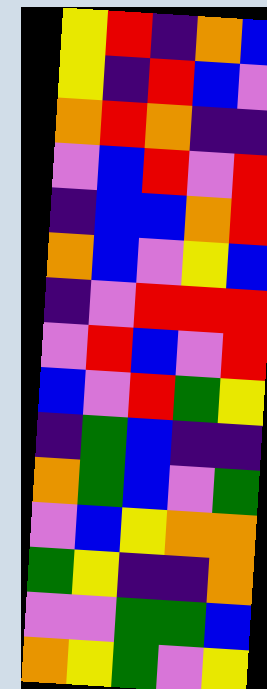[["yellow", "red", "indigo", "orange", "blue"], ["yellow", "indigo", "red", "blue", "violet"], ["orange", "red", "orange", "indigo", "indigo"], ["violet", "blue", "red", "violet", "red"], ["indigo", "blue", "blue", "orange", "red"], ["orange", "blue", "violet", "yellow", "blue"], ["indigo", "violet", "red", "red", "red"], ["violet", "red", "blue", "violet", "red"], ["blue", "violet", "red", "green", "yellow"], ["indigo", "green", "blue", "indigo", "indigo"], ["orange", "green", "blue", "violet", "green"], ["violet", "blue", "yellow", "orange", "orange"], ["green", "yellow", "indigo", "indigo", "orange"], ["violet", "violet", "green", "green", "blue"], ["orange", "yellow", "green", "violet", "yellow"]]